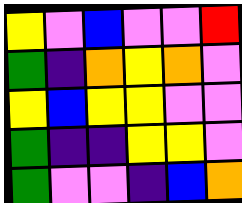[["yellow", "violet", "blue", "violet", "violet", "red"], ["green", "indigo", "orange", "yellow", "orange", "violet"], ["yellow", "blue", "yellow", "yellow", "violet", "violet"], ["green", "indigo", "indigo", "yellow", "yellow", "violet"], ["green", "violet", "violet", "indigo", "blue", "orange"]]